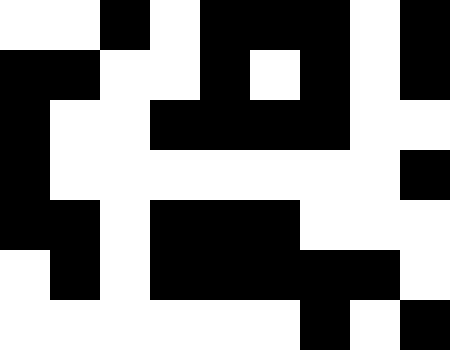[["white", "white", "black", "white", "black", "black", "black", "white", "black"], ["black", "black", "white", "white", "black", "white", "black", "white", "black"], ["black", "white", "white", "black", "black", "black", "black", "white", "white"], ["black", "white", "white", "white", "white", "white", "white", "white", "black"], ["black", "black", "white", "black", "black", "black", "white", "white", "white"], ["white", "black", "white", "black", "black", "black", "black", "black", "white"], ["white", "white", "white", "white", "white", "white", "black", "white", "black"]]